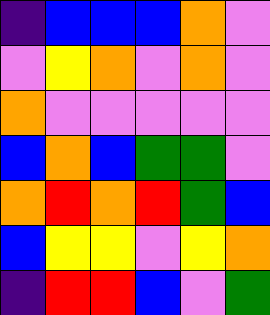[["indigo", "blue", "blue", "blue", "orange", "violet"], ["violet", "yellow", "orange", "violet", "orange", "violet"], ["orange", "violet", "violet", "violet", "violet", "violet"], ["blue", "orange", "blue", "green", "green", "violet"], ["orange", "red", "orange", "red", "green", "blue"], ["blue", "yellow", "yellow", "violet", "yellow", "orange"], ["indigo", "red", "red", "blue", "violet", "green"]]